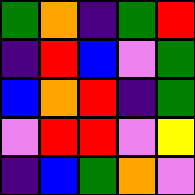[["green", "orange", "indigo", "green", "red"], ["indigo", "red", "blue", "violet", "green"], ["blue", "orange", "red", "indigo", "green"], ["violet", "red", "red", "violet", "yellow"], ["indigo", "blue", "green", "orange", "violet"]]